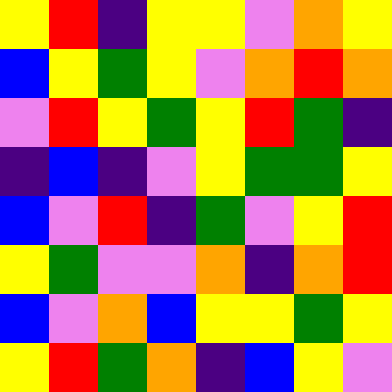[["yellow", "red", "indigo", "yellow", "yellow", "violet", "orange", "yellow"], ["blue", "yellow", "green", "yellow", "violet", "orange", "red", "orange"], ["violet", "red", "yellow", "green", "yellow", "red", "green", "indigo"], ["indigo", "blue", "indigo", "violet", "yellow", "green", "green", "yellow"], ["blue", "violet", "red", "indigo", "green", "violet", "yellow", "red"], ["yellow", "green", "violet", "violet", "orange", "indigo", "orange", "red"], ["blue", "violet", "orange", "blue", "yellow", "yellow", "green", "yellow"], ["yellow", "red", "green", "orange", "indigo", "blue", "yellow", "violet"]]